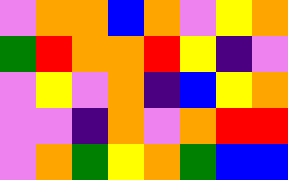[["violet", "orange", "orange", "blue", "orange", "violet", "yellow", "orange"], ["green", "red", "orange", "orange", "red", "yellow", "indigo", "violet"], ["violet", "yellow", "violet", "orange", "indigo", "blue", "yellow", "orange"], ["violet", "violet", "indigo", "orange", "violet", "orange", "red", "red"], ["violet", "orange", "green", "yellow", "orange", "green", "blue", "blue"]]